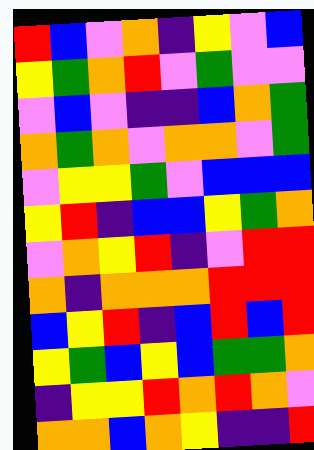[["red", "blue", "violet", "orange", "indigo", "yellow", "violet", "blue"], ["yellow", "green", "orange", "red", "violet", "green", "violet", "violet"], ["violet", "blue", "violet", "indigo", "indigo", "blue", "orange", "green"], ["orange", "green", "orange", "violet", "orange", "orange", "violet", "green"], ["violet", "yellow", "yellow", "green", "violet", "blue", "blue", "blue"], ["yellow", "red", "indigo", "blue", "blue", "yellow", "green", "orange"], ["violet", "orange", "yellow", "red", "indigo", "violet", "red", "red"], ["orange", "indigo", "orange", "orange", "orange", "red", "red", "red"], ["blue", "yellow", "red", "indigo", "blue", "red", "blue", "red"], ["yellow", "green", "blue", "yellow", "blue", "green", "green", "orange"], ["indigo", "yellow", "yellow", "red", "orange", "red", "orange", "violet"], ["orange", "orange", "blue", "orange", "yellow", "indigo", "indigo", "red"]]